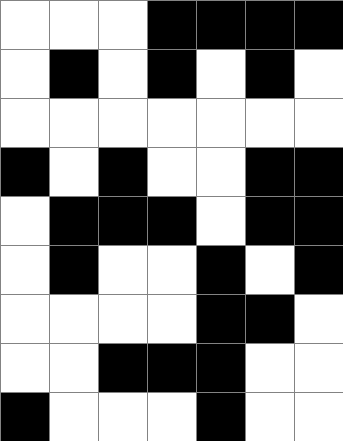[["white", "white", "white", "black", "black", "black", "black"], ["white", "black", "white", "black", "white", "black", "white"], ["white", "white", "white", "white", "white", "white", "white"], ["black", "white", "black", "white", "white", "black", "black"], ["white", "black", "black", "black", "white", "black", "black"], ["white", "black", "white", "white", "black", "white", "black"], ["white", "white", "white", "white", "black", "black", "white"], ["white", "white", "black", "black", "black", "white", "white"], ["black", "white", "white", "white", "black", "white", "white"]]